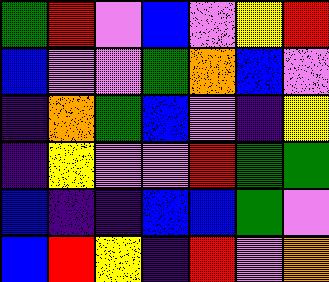[["green", "red", "violet", "blue", "violet", "yellow", "red"], ["blue", "violet", "violet", "green", "orange", "blue", "violet"], ["indigo", "orange", "green", "blue", "violet", "indigo", "yellow"], ["indigo", "yellow", "violet", "violet", "red", "green", "green"], ["blue", "indigo", "indigo", "blue", "blue", "green", "violet"], ["blue", "red", "yellow", "indigo", "red", "violet", "orange"]]